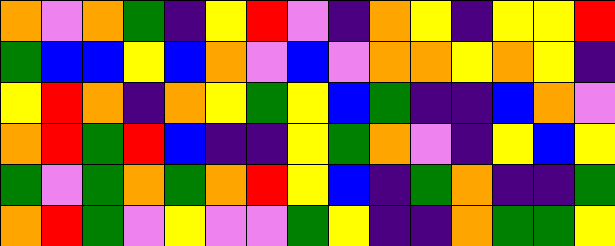[["orange", "violet", "orange", "green", "indigo", "yellow", "red", "violet", "indigo", "orange", "yellow", "indigo", "yellow", "yellow", "red"], ["green", "blue", "blue", "yellow", "blue", "orange", "violet", "blue", "violet", "orange", "orange", "yellow", "orange", "yellow", "indigo"], ["yellow", "red", "orange", "indigo", "orange", "yellow", "green", "yellow", "blue", "green", "indigo", "indigo", "blue", "orange", "violet"], ["orange", "red", "green", "red", "blue", "indigo", "indigo", "yellow", "green", "orange", "violet", "indigo", "yellow", "blue", "yellow"], ["green", "violet", "green", "orange", "green", "orange", "red", "yellow", "blue", "indigo", "green", "orange", "indigo", "indigo", "green"], ["orange", "red", "green", "violet", "yellow", "violet", "violet", "green", "yellow", "indigo", "indigo", "orange", "green", "green", "yellow"]]